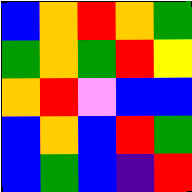[["blue", "orange", "red", "orange", "green"], ["green", "orange", "green", "red", "yellow"], ["orange", "red", "violet", "blue", "blue"], ["blue", "orange", "blue", "red", "green"], ["blue", "green", "blue", "indigo", "red"]]